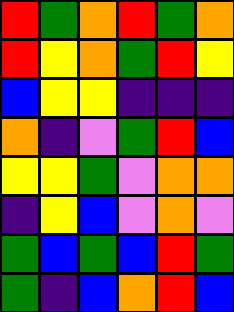[["red", "green", "orange", "red", "green", "orange"], ["red", "yellow", "orange", "green", "red", "yellow"], ["blue", "yellow", "yellow", "indigo", "indigo", "indigo"], ["orange", "indigo", "violet", "green", "red", "blue"], ["yellow", "yellow", "green", "violet", "orange", "orange"], ["indigo", "yellow", "blue", "violet", "orange", "violet"], ["green", "blue", "green", "blue", "red", "green"], ["green", "indigo", "blue", "orange", "red", "blue"]]